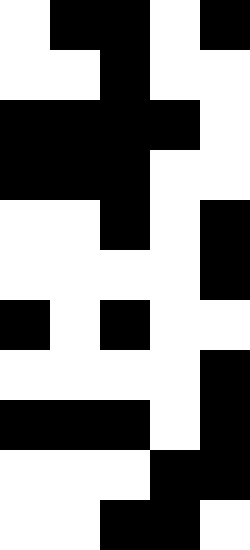[["white", "black", "black", "white", "black"], ["white", "white", "black", "white", "white"], ["black", "black", "black", "black", "white"], ["black", "black", "black", "white", "white"], ["white", "white", "black", "white", "black"], ["white", "white", "white", "white", "black"], ["black", "white", "black", "white", "white"], ["white", "white", "white", "white", "black"], ["black", "black", "black", "white", "black"], ["white", "white", "white", "black", "black"], ["white", "white", "black", "black", "white"]]